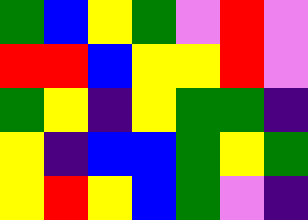[["green", "blue", "yellow", "green", "violet", "red", "violet"], ["red", "red", "blue", "yellow", "yellow", "red", "violet"], ["green", "yellow", "indigo", "yellow", "green", "green", "indigo"], ["yellow", "indigo", "blue", "blue", "green", "yellow", "green"], ["yellow", "red", "yellow", "blue", "green", "violet", "indigo"]]